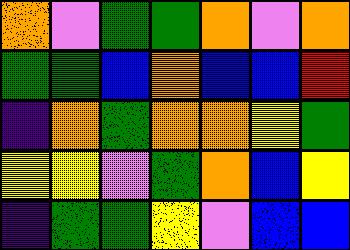[["orange", "violet", "green", "green", "orange", "violet", "orange"], ["green", "green", "blue", "orange", "blue", "blue", "red"], ["indigo", "orange", "green", "orange", "orange", "yellow", "green"], ["yellow", "yellow", "violet", "green", "orange", "blue", "yellow"], ["indigo", "green", "green", "yellow", "violet", "blue", "blue"]]